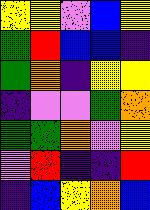[["yellow", "yellow", "violet", "blue", "yellow"], ["green", "red", "blue", "blue", "indigo"], ["green", "orange", "indigo", "yellow", "yellow"], ["indigo", "violet", "violet", "green", "orange"], ["green", "green", "orange", "violet", "yellow"], ["violet", "red", "indigo", "indigo", "red"], ["indigo", "blue", "yellow", "orange", "blue"]]